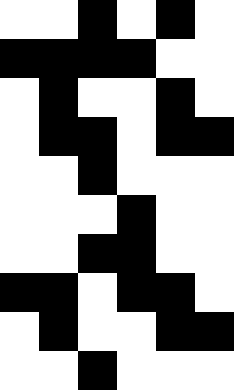[["white", "white", "black", "white", "black", "white"], ["black", "black", "black", "black", "white", "white"], ["white", "black", "white", "white", "black", "white"], ["white", "black", "black", "white", "black", "black"], ["white", "white", "black", "white", "white", "white"], ["white", "white", "white", "black", "white", "white"], ["white", "white", "black", "black", "white", "white"], ["black", "black", "white", "black", "black", "white"], ["white", "black", "white", "white", "black", "black"], ["white", "white", "black", "white", "white", "white"]]